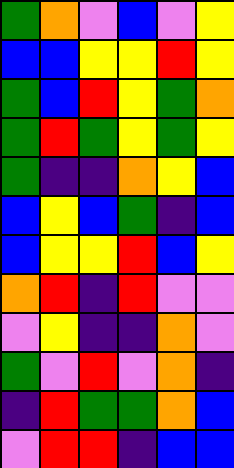[["green", "orange", "violet", "blue", "violet", "yellow"], ["blue", "blue", "yellow", "yellow", "red", "yellow"], ["green", "blue", "red", "yellow", "green", "orange"], ["green", "red", "green", "yellow", "green", "yellow"], ["green", "indigo", "indigo", "orange", "yellow", "blue"], ["blue", "yellow", "blue", "green", "indigo", "blue"], ["blue", "yellow", "yellow", "red", "blue", "yellow"], ["orange", "red", "indigo", "red", "violet", "violet"], ["violet", "yellow", "indigo", "indigo", "orange", "violet"], ["green", "violet", "red", "violet", "orange", "indigo"], ["indigo", "red", "green", "green", "orange", "blue"], ["violet", "red", "red", "indigo", "blue", "blue"]]